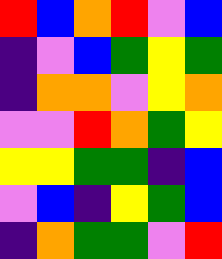[["red", "blue", "orange", "red", "violet", "blue"], ["indigo", "violet", "blue", "green", "yellow", "green"], ["indigo", "orange", "orange", "violet", "yellow", "orange"], ["violet", "violet", "red", "orange", "green", "yellow"], ["yellow", "yellow", "green", "green", "indigo", "blue"], ["violet", "blue", "indigo", "yellow", "green", "blue"], ["indigo", "orange", "green", "green", "violet", "red"]]